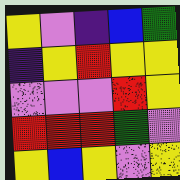[["yellow", "violet", "indigo", "blue", "green"], ["indigo", "yellow", "red", "yellow", "yellow"], ["violet", "violet", "violet", "red", "yellow"], ["red", "red", "red", "green", "violet"], ["yellow", "blue", "yellow", "violet", "yellow"]]